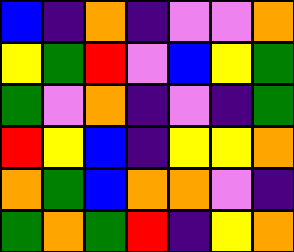[["blue", "indigo", "orange", "indigo", "violet", "violet", "orange"], ["yellow", "green", "red", "violet", "blue", "yellow", "green"], ["green", "violet", "orange", "indigo", "violet", "indigo", "green"], ["red", "yellow", "blue", "indigo", "yellow", "yellow", "orange"], ["orange", "green", "blue", "orange", "orange", "violet", "indigo"], ["green", "orange", "green", "red", "indigo", "yellow", "orange"]]